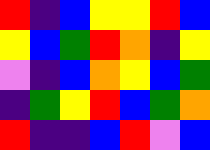[["red", "indigo", "blue", "yellow", "yellow", "red", "blue"], ["yellow", "blue", "green", "red", "orange", "indigo", "yellow"], ["violet", "indigo", "blue", "orange", "yellow", "blue", "green"], ["indigo", "green", "yellow", "red", "blue", "green", "orange"], ["red", "indigo", "indigo", "blue", "red", "violet", "blue"]]